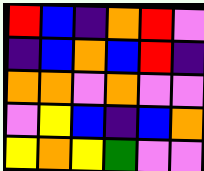[["red", "blue", "indigo", "orange", "red", "violet"], ["indigo", "blue", "orange", "blue", "red", "indigo"], ["orange", "orange", "violet", "orange", "violet", "violet"], ["violet", "yellow", "blue", "indigo", "blue", "orange"], ["yellow", "orange", "yellow", "green", "violet", "violet"]]